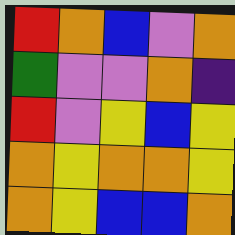[["red", "orange", "blue", "violet", "orange"], ["green", "violet", "violet", "orange", "indigo"], ["red", "violet", "yellow", "blue", "yellow"], ["orange", "yellow", "orange", "orange", "yellow"], ["orange", "yellow", "blue", "blue", "orange"]]